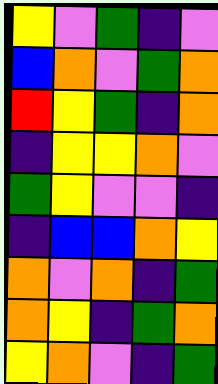[["yellow", "violet", "green", "indigo", "violet"], ["blue", "orange", "violet", "green", "orange"], ["red", "yellow", "green", "indigo", "orange"], ["indigo", "yellow", "yellow", "orange", "violet"], ["green", "yellow", "violet", "violet", "indigo"], ["indigo", "blue", "blue", "orange", "yellow"], ["orange", "violet", "orange", "indigo", "green"], ["orange", "yellow", "indigo", "green", "orange"], ["yellow", "orange", "violet", "indigo", "green"]]